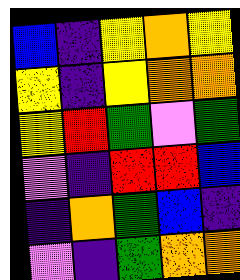[["blue", "indigo", "yellow", "orange", "yellow"], ["yellow", "indigo", "yellow", "orange", "orange"], ["yellow", "red", "green", "violet", "green"], ["violet", "indigo", "red", "red", "blue"], ["indigo", "orange", "green", "blue", "indigo"], ["violet", "indigo", "green", "orange", "orange"]]